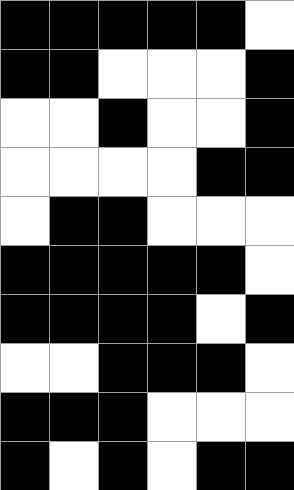[["black", "black", "black", "black", "black", "white"], ["black", "black", "white", "white", "white", "black"], ["white", "white", "black", "white", "white", "black"], ["white", "white", "white", "white", "black", "black"], ["white", "black", "black", "white", "white", "white"], ["black", "black", "black", "black", "black", "white"], ["black", "black", "black", "black", "white", "black"], ["white", "white", "black", "black", "black", "white"], ["black", "black", "black", "white", "white", "white"], ["black", "white", "black", "white", "black", "black"]]